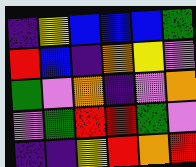[["indigo", "yellow", "blue", "blue", "blue", "green"], ["red", "blue", "indigo", "orange", "yellow", "violet"], ["green", "violet", "orange", "indigo", "violet", "orange"], ["violet", "green", "red", "red", "green", "violet"], ["indigo", "indigo", "yellow", "red", "orange", "red"]]